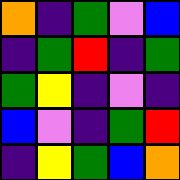[["orange", "indigo", "green", "violet", "blue"], ["indigo", "green", "red", "indigo", "green"], ["green", "yellow", "indigo", "violet", "indigo"], ["blue", "violet", "indigo", "green", "red"], ["indigo", "yellow", "green", "blue", "orange"]]